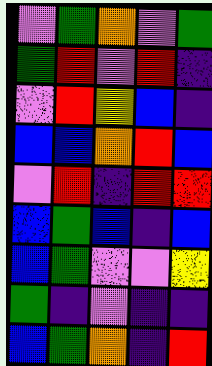[["violet", "green", "orange", "violet", "green"], ["green", "red", "violet", "red", "indigo"], ["violet", "red", "yellow", "blue", "indigo"], ["blue", "blue", "orange", "red", "blue"], ["violet", "red", "indigo", "red", "red"], ["blue", "green", "blue", "indigo", "blue"], ["blue", "green", "violet", "violet", "yellow"], ["green", "indigo", "violet", "indigo", "indigo"], ["blue", "green", "orange", "indigo", "red"]]